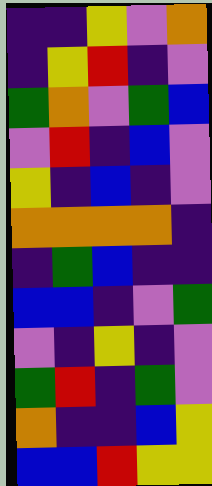[["indigo", "indigo", "yellow", "violet", "orange"], ["indigo", "yellow", "red", "indigo", "violet"], ["green", "orange", "violet", "green", "blue"], ["violet", "red", "indigo", "blue", "violet"], ["yellow", "indigo", "blue", "indigo", "violet"], ["orange", "orange", "orange", "orange", "indigo"], ["indigo", "green", "blue", "indigo", "indigo"], ["blue", "blue", "indigo", "violet", "green"], ["violet", "indigo", "yellow", "indigo", "violet"], ["green", "red", "indigo", "green", "violet"], ["orange", "indigo", "indigo", "blue", "yellow"], ["blue", "blue", "red", "yellow", "yellow"]]